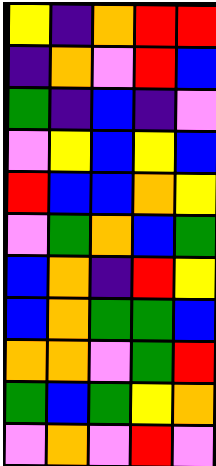[["yellow", "indigo", "orange", "red", "red"], ["indigo", "orange", "violet", "red", "blue"], ["green", "indigo", "blue", "indigo", "violet"], ["violet", "yellow", "blue", "yellow", "blue"], ["red", "blue", "blue", "orange", "yellow"], ["violet", "green", "orange", "blue", "green"], ["blue", "orange", "indigo", "red", "yellow"], ["blue", "orange", "green", "green", "blue"], ["orange", "orange", "violet", "green", "red"], ["green", "blue", "green", "yellow", "orange"], ["violet", "orange", "violet", "red", "violet"]]